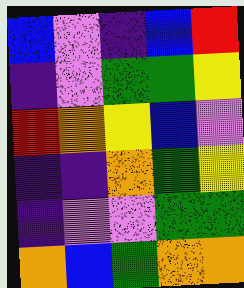[["blue", "violet", "indigo", "blue", "red"], ["indigo", "violet", "green", "green", "yellow"], ["red", "orange", "yellow", "blue", "violet"], ["indigo", "indigo", "orange", "green", "yellow"], ["indigo", "violet", "violet", "green", "green"], ["orange", "blue", "green", "orange", "orange"]]